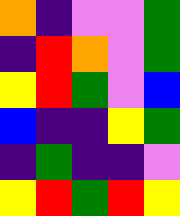[["orange", "indigo", "violet", "violet", "green"], ["indigo", "red", "orange", "violet", "green"], ["yellow", "red", "green", "violet", "blue"], ["blue", "indigo", "indigo", "yellow", "green"], ["indigo", "green", "indigo", "indigo", "violet"], ["yellow", "red", "green", "red", "yellow"]]